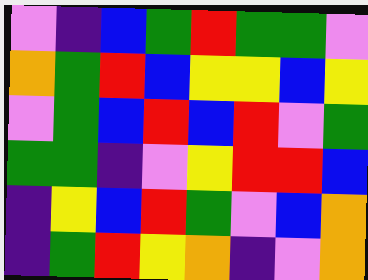[["violet", "indigo", "blue", "green", "red", "green", "green", "violet"], ["orange", "green", "red", "blue", "yellow", "yellow", "blue", "yellow"], ["violet", "green", "blue", "red", "blue", "red", "violet", "green"], ["green", "green", "indigo", "violet", "yellow", "red", "red", "blue"], ["indigo", "yellow", "blue", "red", "green", "violet", "blue", "orange"], ["indigo", "green", "red", "yellow", "orange", "indigo", "violet", "orange"]]